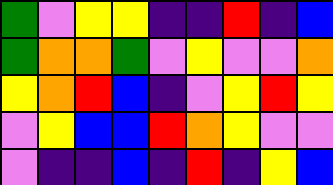[["green", "violet", "yellow", "yellow", "indigo", "indigo", "red", "indigo", "blue"], ["green", "orange", "orange", "green", "violet", "yellow", "violet", "violet", "orange"], ["yellow", "orange", "red", "blue", "indigo", "violet", "yellow", "red", "yellow"], ["violet", "yellow", "blue", "blue", "red", "orange", "yellow", "violet", "violet"], ["violet", "indigo", "indigo", "blue", "indigo", "red", "indigo", "yellow", "blue"]]